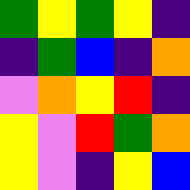[["green", "yellow", "green", "yellow", "indigo"], ["indigo", "green", "blue", "indigo", "orange"], ["violet", "orange", "yellow", "red", "indigo"], ["yellow", "violet", "red", "green", "orange"], ["yellow", "violet", "indigo", "yellow", "blue"]]